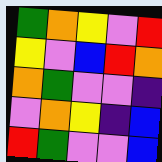[["green", "orange", "yellow", "violet", "red"], ["yellow", "violet", "blue", "red", "orange"], ["orange", "green", "violet", "violet", "indigo"], ["violet", "orange", "yellow", "indigo", "blue"], ["red", "green", "violet", "violet", "blue"]]